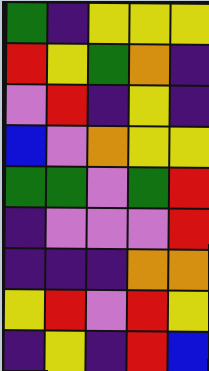[["green", "indigo", "yellow", "yellow", "yellow"], ["red", "yellow", "green", "orange", "indigo"], ["violet", "red", "indigo", "yellow", "indigo"], ["blue", "violet", "orange", "yellow", "yellow"], ["green", "green", "violet", "green", "red"], ["indigo", "violet", "violet", "violet", "red"], ["indigo", "indigo", "indigo", "orange", "orange"], ["yellow", "red", "violet", "red", "yellow"], ["indigo", "yellow", "indigo", "red", "blue"]]